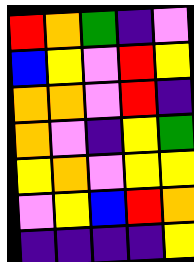[["red", "orange", "green", "indigo", "violet"], ["blue", "yellow", "violet", "red", "yellow"], ["orange", "orange", "violet", "red", "indigo"], ["orange", "violet", "indigo", "yellow", "green"], ["yellow", "orange", "violet", "yellow", "yellow"], ["violet", "yellow", "blue", "red", "orange"], ["indigo", "indigo", "indigo", "indigo", "yellow"]]